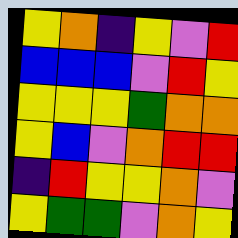[["yellow", "orange", "indigo", "yellow", "violet", "red"], ["blue", "blue", "blue", "violet", "red", "yellow"], ["yellow", "yellow", "yellow", "green", "orange", "orange"], ["yellow", "blue", "violet", "orange", "red", "red"], ["indigo", "red", "yellow", "yellow", "orange", "violet"], ["yellow", "green", "green", "violet", "orange", "yellow"]]